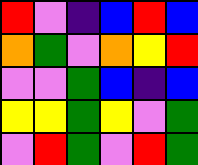[["red", "violet", "indigo", "blue", "red", "blue"], ["orange", "green", "violet", "orange", "yellow", "red"], ["violet", "violet", "green", "blue", "indigo", "blue"], ["yellow", "yellow", "green", "yellow", "violet", "green"], ["violet", "red", "green", "violet", "red", "green"]]